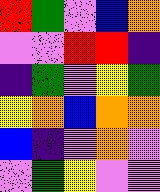[["red", "green", "violet", "blue", "orange"], ["violet", "violet", "red", "red", "indigo"], ["indigo", "green", "violet", "yellow", "green"], ["yellow", "orange", "blue", "orange", "orange"], ["blue", "indigo", "violet", "orange", "violet"], ["violet", "green", "yellow", "violet", "violet"]]